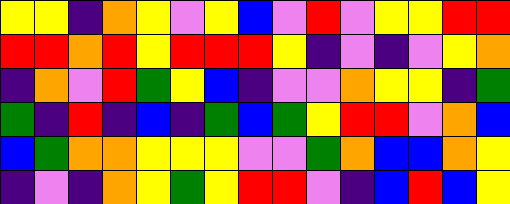[["yellow", "yellow", "indigo", "orange", "yellow", "violet", "yellow", "blue", "violet", "red", "violet", "yellow", "yellow", "red", "red"], ["red", "red", "orange", "red", "yellow", "red", "red", "red", "yellow", "indigo", "violet", "indigo", "violet", "yellow", "orange"], ["indigo", "orange", "violet", "red", "green", "yellow", "blue", "indigo", "violet", "violet", "orange", "yellow", "yellow", "indigo", "green"], ["green", "indigo", "red", "indigo", "blue", "indigo", "green", "blue", "green", "yellow", "red", "red", "violet", "orange", "blue"], ["blue", "green", "orange", "orange", "yellow", "yellow", "yellow", "violet", "violet", "green", "orange", "blue", "blue", "orange", "yellow"], ["indigo", "violet", "indigo", "orange", "yellow", "green", "yellow", "red", "red", "violet", "indigo", "blue", "red", "blue", "yellow"]]